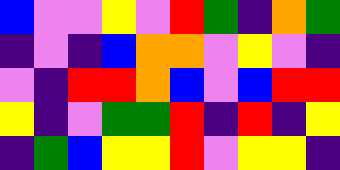[["blue", "violet", "violet", "yellow", "violet", "red", "green", "indigo", "orange", "green"], ["indigo", "violet", "indigo", "blue", "orange", "orange", "violet", "yellow", "violet", "indigo"], ["violet", "indigo", "red", "red", "orange", "blue", "violet", "blue", "red", "red"], ["yellow", "indigo", "violet", "green", "green", "red", "indigo", "red", "indigo", "yellow"], ["indigo", "green", "blue", "yellow", "yellow", "red", "violet", "yellow", "yellow", "indigo"]]